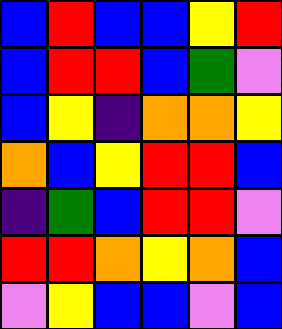[["blue", "red", "blue", "blue", "yellow", "red"], ["blue", "red", "red", "blue", "green", "violet"], ["blue", "yellow", "indigo", "orange", "orange", "yellow"], ["orange", "blue", "yellow", "red", "red", "blue"], ["indigo", "green", "blue", "red", "red", "violet"], ["red", "red", "orange", "yellow", "orange", "blue"], ["violet", "yellow", "blue", "blue", "violet", "blue"]]